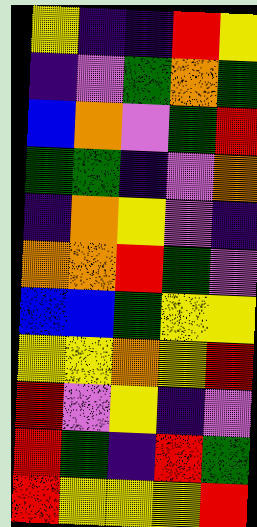[["yellow", "indigo", "indigo", "red", "yellow"], ["indigo", "violet", "green", "orange", "green"], ["blue", "orange", "violet", "green", "red"], ["green", "green", "indigo", "violet", "orange"], ["indigo", "orange", "yellow", "violet", "indigo"], ["orange", "orange", "red", "green", "violet"], ["blue", "blue", "green", "yellow", "yellow"], ["yellow", "yellow", "orange", "yellow", "red"], ["red", "violet", "yellow", "indigo", "violet"], ["red", "green", "indigo", "red", "green"], ["red", "yellow", "yellow", "yellow", "red"]]